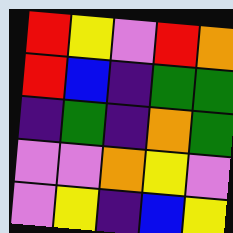[["red", "yellow", "violet", "red", "orange"], ["red", "blue", "indigo", "green", "green"], ["indigo", "green", "indigo", "orange", "green"], ["violet", "violet", "orange", "yellow", "violet"], ["violet", "yellow", "indigo", "blue", "yellow"]]